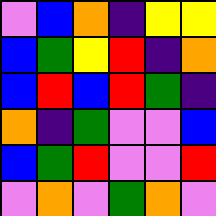[["violet", "blue", "orange", "indigo", "yellow", "yellow"], ["blue", "green", "yellow", "red", "indigo", "orange"], ["blue", "red", "blue", "red", "green", "indigo"], ["orange", "indigo", "green", "violet", "violet", "blue"], ["blue", "green", "red", "violet", "violet", "red"], ["violet", "orange", "violet", "green", "orange", "violet"]]